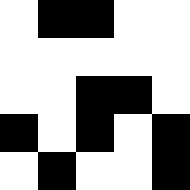[["white", "black", "black", "white", "white"], ["white", "white", "white", "white", "white"], ["white", "white", "black", "black", "white"], ["black", "white", "black", "white", "black"], ["white", "black", "white", "white", "black"]]